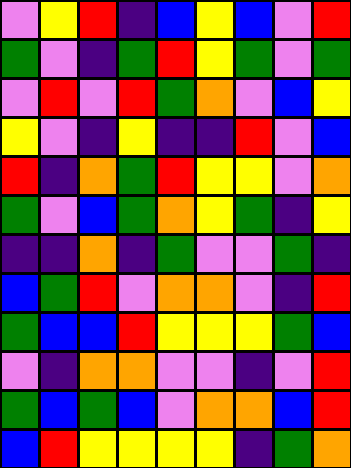[["violet", "yellow", "red", "indigo", "blue", "yellow", "blue", "violet", "red"], ["green", "violet", "indigo", "green", "red", "yellow", "green", "violet", "green"], ["violet", "red", "violet", "red", "green", "orange", "violet", "blue", "yellow"], ["yellow", "violet", "indigo", "yellow", "indigo", "indigo", "red", "violet", "blue"], ["red", "indigo", "orange", "green", "red", "yellow", "yellow", "violet", "orange"], ["green", "violet", "blue", "green", "orange", "yellow", "green", "indigo", "yellow"], ["indigo", "indigo", "orange", "indigo", "green", "violet", "violet", "green", "indigo"], ["blue", "green", "red", "violet", "orange", "orange", "violet", "indigo", "red"], ["green", "blue", "blue", "red", "yellow", "yellow", "yellow", "green", "blue"], ["violet", "indigo", "orange", "orange", "violet", "violet", "indigo", "violet", "red"], ["green", "blue", "green", "blue", "violet", "orange", "orange", "blue", "red"], ["blue", "red", "yellow", "yellow", "yellow", "yellow", "indigo", "green", "orange"]]